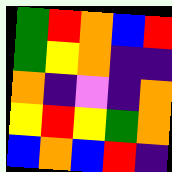[["green", "red", "orange", "blue", "red"], ["green", "yellow", "orange", "indigo", "indigo"], ["orange", "indigo", "violet", "indigo", "orange"], ["yellow", "red", "yellow", "green", "orange"], ["blue", "orange", "blue", "red", "indigo"]]